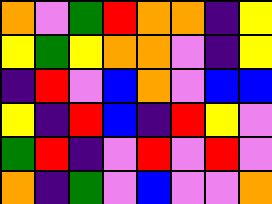[["orange", "violet", "green", "red", "orange", "orange", "indigo", "yellow"], ["yellow", "green", "yellow", "orange", "orange", "violet", "indigo", "yellow"], ["indigo", "red", "violet", "blue", "orange", "violet", "blue", "blue"], ["yellow", "indigo", "red", "blue", "indigo", "red", "yellow", "violet"], ["green", "red", "indigo", "violet", "red", "violet", "red", "violet"], ["orange", "indigo", "green", "violet", "blue", "violet", "violet", "orange"]]